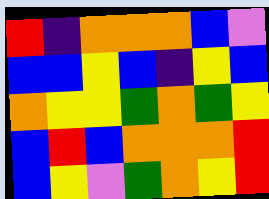[["red", "indigo", "orange", "orange", "orange", "blue", "violet"], ["blue", "blue", "yellow", "blue", "indigo", "yellow", "blue"], ["orange", "yellow", "yellow", "green", "orange", "green", "yellow"], ["blue", "red", "blue", "orange", "orange", "orange", "red"], ["blue", "yellow", "violet", "green", "orange", "yellow", "red"]]